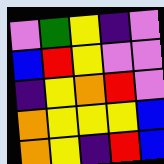[["violet", "green", "yellow", "indigo", "violet"], ["blue", "red", "yellow", "violet", "violet"], ["indigo", "yellow", "orange", "red", "violet"], ["orange", "yellow", "yellow", "yellow", "blue"], ["orange", "yellow", "indigo", "red", "blue"]]